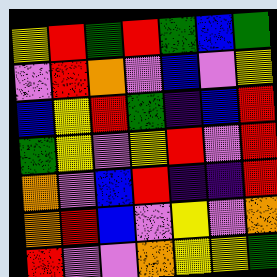[["yellow", "red", "green", "red", "green", "blue", "green"], ["violet", "red", "orange", "violet", "blue", "violet", "yellow"], ["blue", "yellow", "red", "green", "indigo", "blue", "red"], ["green", "yellow", "violet", "yellow", "red", "violet", "red"], ["orange", "violet", "blue", "red", "indigo", "indigo", "red"], ["orange", "red", "blue", "violet", "yellow", "violet", "orange"], ["red", "violet", "violet", "orange", "yellow", "yellow", "green"]]